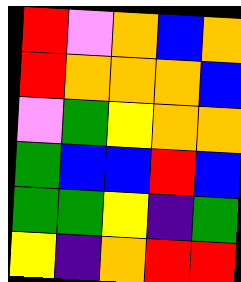[["red", "violet", "orange", "blue", "orange"], ["red", "orange", "orange", "orange", "blue"], ["violet", "green", "yellow", "orange", "orange"], ["green", "blue", "blue", "red", "blue"], ["green", "green", "yellow", "indigo", "green"], ["yellow", "indigo", "orange", "red", "red"]]